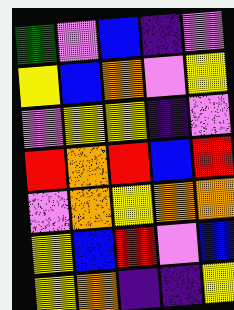[["green", "violet", "blue", "indigo", "violet"], ["yellow", "blue", "orange", "violet", "yellow"], ["violet", "yellow", "yellow", "indigo", "violet"], ["red", "orange", "red", "blue", "red"], ["violet", "orange", "yellow", "orange", "orange"], ["yellow", "blue", "red", "violet", "blue"], ["yellow", "orange", "indigo", "indigo", "yellow"]]